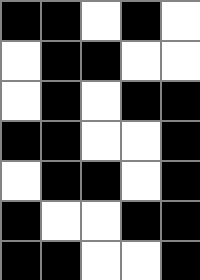[["black", "black", "white", "black", "white"], ["white", "black", "black", "white", "white"], ["white", "black", "white", "black", "black"], ["black", "black", "white", "white", "black"], ["white", "black", "black", "white", "black"], ["black", "white", "white", "black", "black"], ["black", "black", "white", "white", "black"]]